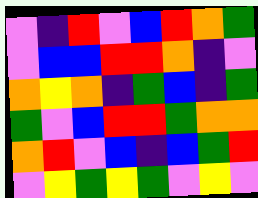[["violet", "indigo", "red", "violet", "blue", "red", "orange", "green"], ["violet", "blue", "blue", "red", "red", "orange", "indigo", "violet"], ["orange", "yellow", "orange", "indigo", "green", "blue", "indigo", "green"], ["green", "violet", "blue", "red", "red", "green", "orange", "orange"], ["orange", "red", "violet", "blue", "indigo", "blue", "green", "red"], ["violet", "yellow", "green", "yellow", "green", "violet", "yellow", "violet"]]